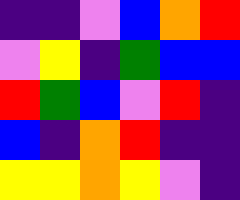[["indigo", "indigo", "violet", "blue", "orange", "red"], ["violet", "yellow", "indigo", "green", "blue", "blue"], ["red", "green", "blue", "violet", "red", "indigo"], ["blue", "indigo", "orange", "red", "indigo", "indigo"], ["yellow", "yellow", "orange", "yellow", "violet", "indigo"]]